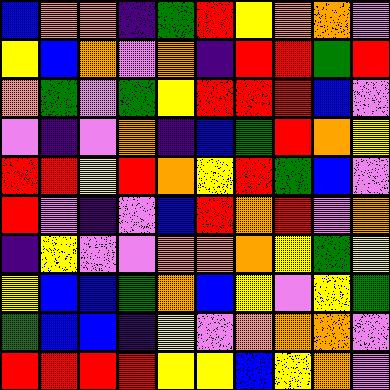[["blue", "orange", "orange", "indigo", "green", "red", "yellow", "orange", "orange", "violet"], ["yellow", "blue", "orange", "violet", "orange", "indigo", "red", "red", "green", "red"], ["orange", "green", "violet", "green", "yellow", "red", "red", "red", "blue", "violet"], ["violet", "indigo", "violet", "orange", "indigo", "blue", "green", "red", "orange", "yellow"], ["red", "red", "yellow", "red", "orange", "yellow", "red", "green", "blue", "violet"], ["red", "violet", "indigo", "violet", "blue", "red", "orange", "red", "violet", "orange"], ["indigo", "yellow", "violet", "violet", "orange", "orange", "orange", "yellow", "green", "yellow"], ["yellow", "blue", "blue", "green", "orange", "blue", "yellow", "violet", "yellow", "green"], ["green", "blue", "blue", "indigo", "yellow", "violet", "orange", "orange", "orange", "violet"], ["red", "red", "red", "red", "yellow", "yellow", "blue", "yellow", "orange", "violet"]]